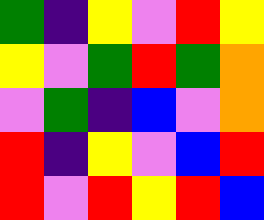[["green", "indigo", "yellow", "violet", "red", "yellow"], ["yellow", "violet", "green", "red", "green", "orange"], ["violet", "green", "indigo", "blue", "violet", "orange"], ["red", "indigo", "yellow", "violet", "blue", "red"], ["red", "violet", "red", "yellow", "red", "blue"]]